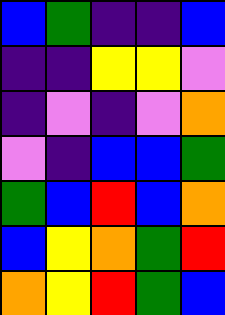[["blue", "green", "indigo", "indigo", "blue"], ["indigo", "indigo", "yellow", "yellow", "violet"], ["indigo", "violet", "indigo", "violet", "orange"], ["violet", "indigo", "blue", "blue", "green"], ["green", "blue", "red", "blue", "orange"], ["blue", "yellow", "orange", "green", "red"], ["orange", "yellow", "red", "green", "blue"]]